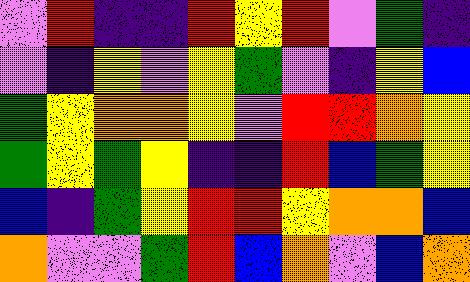[["violet", "red", "indigo", "indigo", "red", "yellow", "red", "violet", "green", "indigo"], ["violet", "indigo", "yellow", "violet", "yellow", "green", "violet", "indigo", "yellow", "blue"], ["green", "yellow", "orange", "orange", "yellow", "violet", "red", "red", "orange", "yellow"], ["green", "yellow", "green", "yellow", "indigo", "indigo", "red", "blue", "green", "yellow"], ["blue", "indigo", "green", "yellow", "red", "red", "yellow", "orange", "orange", "blue"], ["orange", "violet", "violet", "green", "red", "blue", "orange", "violet", "blue", "orange"]]